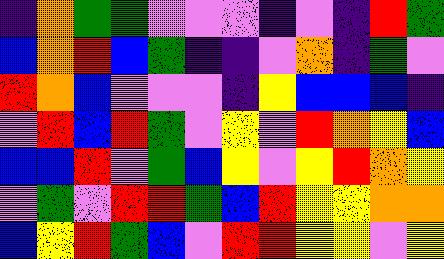[["indigo", "orange", "green", "green", "violet", "violet", "violet", "indigo", "violet", "indigo", "red", "green"], ["blue", "orange", "red", "blue", "green", "indigo", "indigo", "violet", "orange", "indigo", "green", "violet"], ["red", "orange", "blue", "violet", "violet", "violet", "indigo", "yellow", "blue", "blue", "blue", "indigo"], ["violet", "red", "blue", "red", "green", "violet", "yellow", "violet", "red", "orange", "yellow", "blue"], ["blue", "blue", "red", "violet", "green", "blue", "yellow", "violet", "yellow", "red", "orange", "yellow"], ["violet", "green", "violet", "red", "red", "green", "blue", "red", "yellow", "yellow", "orange", "orange"], ["blue", "yellow", "red", "green", "blue", "violet", "red", "red", "yellow", "yellow", "violet", "yellow"]]